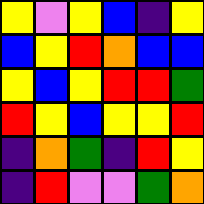[["yellow", "violet", "yellow", "blue", "indigo", "yellow"], ["blue", "yellow", "red", "orange", "blue", "blue"], ["yellow", "blue", "yellow", "red", "red", "green"], ["red", "yellow", "blue", "yellow", "yellow", "red"], ["indigo", "orange", "green", "indigo", "red", "yellow"], ["indigo", "red", "violet", "violet", "green", "orange"]]